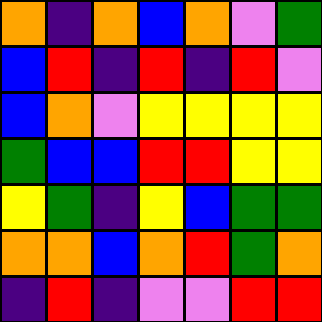[["orange", "indigo", "orange", "blue", "orange", "violet", "green"], ["blue", "red", "indigo", "red", "indigo", "red", "violet"], ["blue", "orange", "violet", "yellow", "yellow", "yellow", "yellow"], ["green", "blue", "blue", "red", "red", "yellow", "yellow"], ["yellow", "green", "indigo", "yellow", "blue", "green", "green"], ["orange", "orange", "blue", "orange", "red", "green", "orange"], ["indigo", "red", "indigo", "violet", "violet", "red", "red"]]